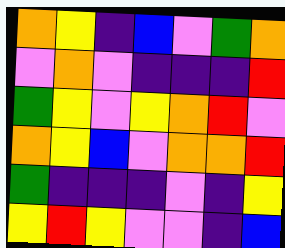[["orange", "yellow", "indigo", "blue", "violet", "green", "orange"], ["violet", "orange", "violet", "indigo", "indigo", "indigo", "red"], ["green", "yellow", "violet", "yellow", "orange", "red", "violet"], ["orange", "yellow", "blue", "violet", "orange", "orange", "red"], ["green", "indigo", "indigo", "indigo", "violet", "indigo", "yellow"], ["yellow", "red", "yellow", "violet", "violet", "indigo", "blue"]]